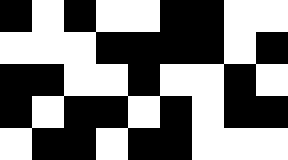[["black", "white", "black", "white", "white", "black", "black", "white", "white"], ["white", "white", "white", "black", "black", "black", "black", "white", "black"], ["black", "black", "white", "white", "black", "white", "white", "black", "white"], ["black", "white", "black", "black", "white", "black", "white", "black", "black"], ["white", "black", "black", "white", "black", "black", "white", "white", "white"]]